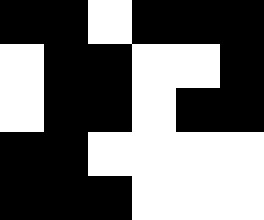[["black", "black", "white", "black", "black", "black"], ["white", "black", "black", "white", "white", "black"], ["white", "black", "black", "white", "black", "black"], ["black", "black", "white", "white", "white", "white"], ["black", "black", "black", "white", "white", "white"]]